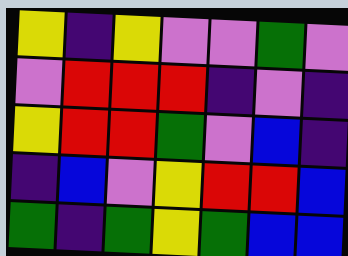[["yellow", "indigo", "yellow", "violet", "violet", "green", "violet"], ["violet", "red", "red", "red", "indigo", "violet", "indigo"], ["yellow", "red", "red", "green", "violet", "blue", "indigo"], ["indigo", "blue", "violet", "yellow", "red", "red", "blue"], ["green", "indigo", "green", "yellow", "green", "blue", "blue"]]